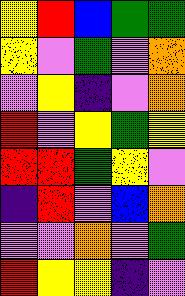[["yellow", "red", "blue", "green", "green"], ["yellow", "violet", "green", "violet", "orange"], ["violet", "yellow", "indigo", "violet", "orange"], ["red", "violet", "yellow", "green", "yellow"], ["red", "red", "green", "yellow", "violet"], ["indigo", "red", "violet", "blue", "orange"], ["violet", "violet", "orange", "violet", "green"], ["red", "yellow", "yellow", "indigo", "violet"]]